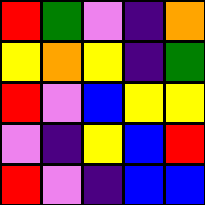[["red", "green", "violet", "indigo", "orange"], ["yellow", "orange", "yellow", "indigo", "green"], ["red", "violet", "blue", "yellow", "yellow"], ["violet", "indigo", "yellow", "blue", "red"], ["red", "violet", "indigo", "blue", "blue"]]